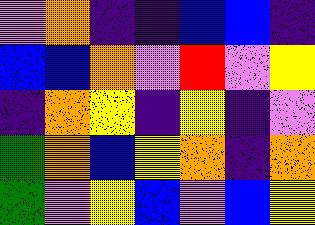[["violet", "orange", "indigo", "indigo", "blue", "blue", "indigo"], ["blue", "blue", "orange", "violet", "red", "violet", "yellow"], ["indigo", "orange", "yellow", "indigo", "yellow", "indigo", "violet"], ["green", "orange", "blue", "yellow", "orange", "indigo", "orange"], ["green", "violet", "yellow", "blue", "violet", "blue", "yellow"]]